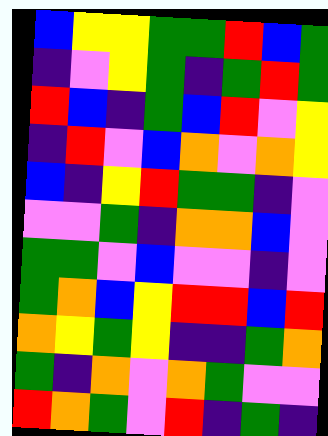[["blue", "yellow", "yellow", "green", "green", "red", "blue", "green"], ["indigo", "violet", "yellow", "green", "indigo", "green", "red", "green"], ["red", "blue", "indigo", "green", "blue", "red", "violet", "yellow"], ["indigo", "red", "violet", "blue", "orange", "violet", "orange", "yellow"], ["blue", "indigo", "yellow", "red", "green", "green", "indigo", "violet"], ["violet", "violet", "green", "indigo", "orange", "orange", "blue", "violet"], ["green", "green", "violet", "blue", "violet", "violet", "indigo", "violet"], ["green", "orange", "blue", "yellow", "red", "red", "blue", "red"], ["orange", "yellow", "green", "yellow", "indigo", "indigo", "green", "orange"], ["green", "indigo", "orange", "violet", "orange", "green", "violet", "violet"], ["red", "orange", "green", "violet", "red", "indigo", "green", "indigo"]]